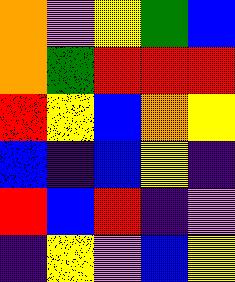[["orange", "violet", "yellow", "green", "blue"], ["orange", "green", "red", "red", "red"], ["red", "yellow", "blue", "orange", "yellow"], ["blue", "indigo", "blue", "yellow", "indigo"], ["red", "blue", "red", "indigo", "violet"], ["indigo", "yellow", "violet", "blue", "yellow"]]